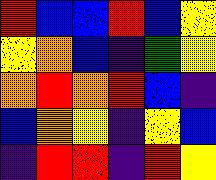[["red", "blue", "blue", "red", "blue", "yellow"], ["yellow", "orange", "blue", "indigo", "green", "yellow"], ["orange", "red", "orange", "red", "blue", "indigo"], ["blue", "orange", "yellow", "indigo", "yellow", "blue"], ["indigo", "red", "red", "indigo", "red", "yellow"]]